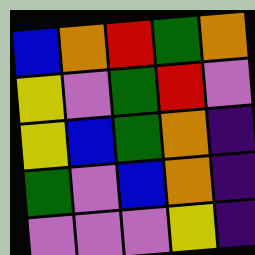[["blue", "orange", "red", "green", "orange"], ["yellow", "violet", "green", "red", "violet"], ["yellow", "blue", "green", "orange", "indigo"], ["green", "violet", "blue", "orange", "indigo"], ["violet", "violet", "violet", "yellow", "indigo"]]